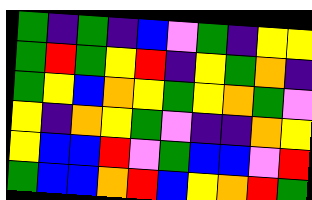[["green", "indigo", "green", "indigo", "blue", "violet", "green", "indigo", "yellow", "yellow"], ["green", "red", "green", "yellow", "red", "indigo", "yellow", "green", "orange", "indigo"], ["green", "yellow", "blue", "orange", "yellow", "green", "yellow", "orange", "green", "violet"], ["yellow", "indigo", "orange", "yellow", "green", "violet", "indigo", "indigo", "orange", "yellow"], ["yellow", "blue", "blue", "red", "violet", "green", "blue", "blue", "violet", "red"], ["green", "blue", "blue", "orange", "red", "blue", "yellow", "orange", "red", "green"]]